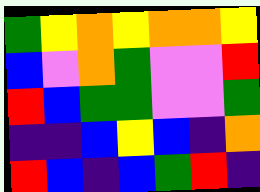[["green", "yellow", "orange", "yellow", "orange", "orange", "yellow"], ["blue", "violet", "orange", "green", "violet", "violet", "red"], ["red", "blue", "green", "green", "violet", "violet", "green"], ["indigo", "indigo", "blue", "yellow", "blue", "indigo", "orange"], ["red", "blue", "indigo", "blue", "green", "red", "indigo"]]